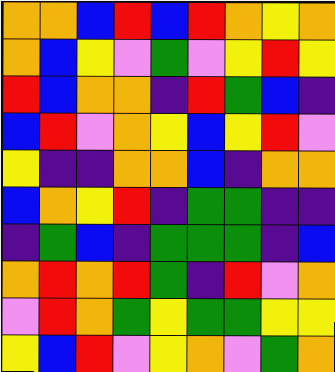[["orange", "orange", "blue", "red", "blue", "red", "orange", "yellow", "orange"], ["orange", "blue", "yellow", "violet", "green", "violet", "yellow", "red", "yellow"], ["red", "blue", "orange", "orange", "indigo", "red", "green", "blue", "indigo"], ["blue", "red", "violet", "orange", "yellow", "blue", "yellow", "red", "violet"], ["yellow", "indigo", "indigo", "orange", "orange", "blue", "indigo", "orange", "orange"], ["blue", "orange", "yellow", "red", "indigo", "green", "green", "indigo", "indigo"], ["indigo", "green", "blue", "indigo", "green", "green", "green", "indigo", "blue"], ["orange", "red", "orange", "red", "green", "indigo", "red", "violet", "orange"], ["violet", "red", "orange", "green", "yellow", "green", "green", "yellow", "yellow"], ["yellow", "blue", "red", "violet", "yellow", "orange", "violet", "green", "orange"]]